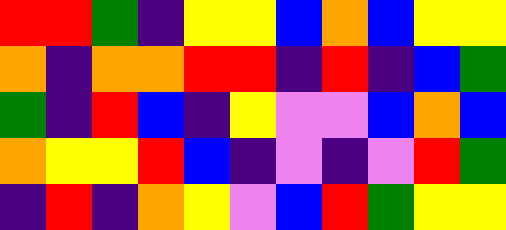[["red", "red", "green", "indigo", "yellow", "yellow", "blue", "orange", "blue", "yellow", "yellow"], ["orange", "indigo", "orange", "orange", "red", "red", "indigo", "red", "indigo", "blue", "green"], ["green", "indigo", "red", "blue", "indigo", "yellow", "violet", "violet", "blue", "orange", "blue"], ["orange", "yellow", "yellow", "red", "blue", "indigo", "violet", "indigo", "violet", "red", "green"], ["indigo", "red", "indigo", "orange", "yellow", "violet", "blue", "red", "green", "yellow", "yellow"]]